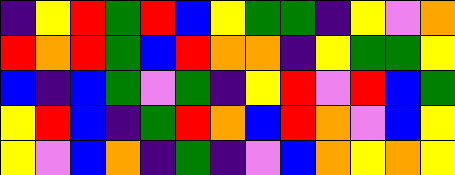[["indigo", "yellow", "red", "green", "red", "blue", "yellow", "green", "green", "indigo", "yellow", "violet", "orange"], ["red", "orange", "red", "green", "blue", "red", "orange", "orange", "indigo", "yellow", "green", "green", "yellow"], ["blue", "indigo", "blue", "green", "violet", "green", "indigo", "yellow", "red", "violet", "red", "blue", "green"], ["yellow", "red", "blue", "indigo", "green", "red", "orange", "blue", "red", "orange", "violet", "blue", "yellow"], ["yellow", "violet", "blue", "orange", "indigo", "green", "indigo", "violet", "blue", "orange", "yellow", "orange", "yellow"]]